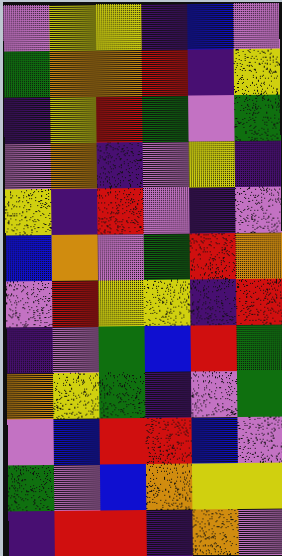[["violet", "yellow", "yellow", "indigo", "blue", "violet"], ["green", "orange", "orange", "red", "indigo", "yellow"], ["indigo", "yellow", "red", "green", "violet", "green"], ["violet", "orange", "indigo", "violet", "yellow", "indigo"], ["yellow", "indigo", "red", "violet", "indigo", "violet"], ["blue", "orange", "violet", "green", "red", "orange"], ["violet", "red", "yellow", "yellow", "indigo", "red"], ["indigo", "violet", "green", "blue", "red", "green"], ["orange", "yellow", "green", "indigo", "violet", "green"], ["violet", "blue", "red", "red", "blue", "violet"], ["green", "violet", "blue", "orange", "yellow", "yellow"], ["indigo", "red", "red", "indigo", "orange", "violet"]]